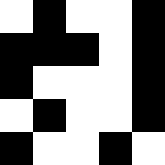[["white", "black", "white", "white", "black"], ["black", "black", "black", "white", "black"], ["black", "white", "white", "white", "black"], ["white", "black", "white", "white", "black"], ["black", "white", "white", "black", "white"]]